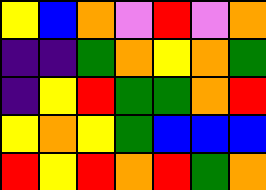[["yellow", "blue", "orange", "violet", "red", "violet", "orange"], ["indigo", "indigo", "green", "orange", "yellow", "orange", "green"], ["indigo", "yellow", "red", "green", "green", "orange", "red"], ["yellow", "orange", "yellow", "green", "blue", "blue", "blue"], ["red", "yellow", "red", "orange", "red", "green", "orange"]]